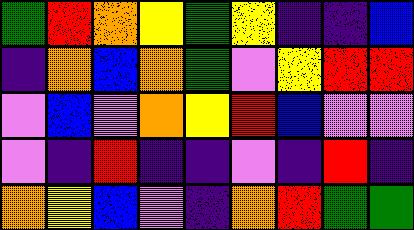[["green", "red", "orange", "yellow", "green", "yellow", "indigo", "indigo", "blue"], ["indigo", "orange", "blue", "orange", "green", "violet", "yellow", "red", "red"], ["violet", "blue", "violet", "orange", "yellow", "red", "blue", "violet", "violet"], ["violet", "indigo", "red", "indigo", "indigo", "violet", "indigo", "red", "indigo"], ["orange", "yellow", "blue", "violet", "indigo", "orange", "red", "green", "green"]]